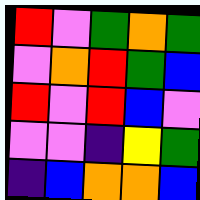[["red", "violet", "green", "orange", "green"], ["violet", "orange", "red", "green", "blue"], ["red", "violet", "red", "blue", "violet"], ["violet", "violet", "indigo", "yellow", "green"], ["indigo", "blue", "orange", "orange", "blue"]]